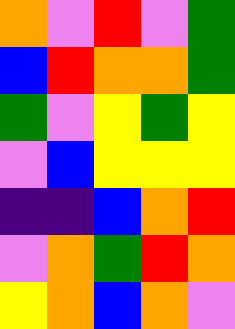[["orange", "violet", "red", "violet", "green"], ["blue", "red", "orange", "orange", "green"], ["green", "violet", "yellow", "green", "yellow"], ["violet", "blue", "yellow", "yellow", "yellow"], ["indigo", "indigo", "blue", "orange", "red"], ["violet", "orange", "green", "red", "orange"], ["yellow", "orange", "blue", "orange", "violet"]]